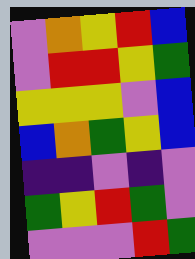[["violet", "orange", "yellow", "red", "blue"], ["violet", "red", "red", "yellow", "green"], ["yellow", "yellow", "yellow", "violet", "blue"], ["blue", "orange", "green", "yellow", "blue"], ["indigo", "indigo", "violet", "indigo", "violet"], ["green", "yellow", "red", "green", "violet"], ["violet", "violet", "violet", "red", "green"]]